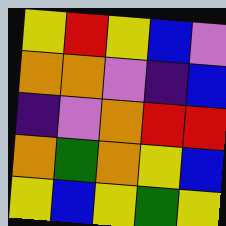[["yellow", "red", "yellow", "blue", "violet"], ["orange", "orange", "violet", "indigo", "blue"], ["indigo", "violet", "orange", "red", "red"], ["orange", "green", "orange", "yellow", "blue"], ["yellow", "blue", "yellow", "green", "yellow"]]